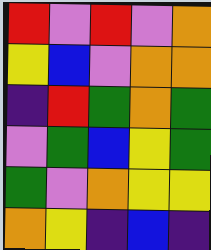[["red", "violet", "red", "violet", "orange"], ["yellow", "blue", "violet", "orange", "orange"], ["indigo", "red", "green", "orange", "green"], ["violet", "green", "blue", "yellow", "green"], ["green", "violet", "orange", "yellow", "yellow"], ["orange", "yellow", "indigo", "blue", "indigo"]]